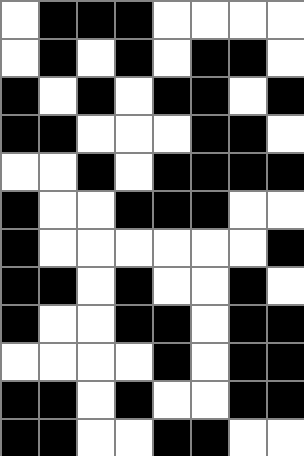[["white", "black", "black", "black", "white", "white", "white", "white"], ["white", "black", "white", "black", "white", "black", "black", "white"], ["black", "white", "black", "white", "black", "black", "white", "black"], ["black", "black", "white", "white", "white", "black", "black", "white"], ["white", "white", "black", "white", "black", "black", "black", "black"], ["black", "white", "white", "black", "black", "black", "white", "white"], ["black", "white", "white", "white", "white", "white", "white", "black"], ["black", "black", "white", "black", "white", "white", "black", "white"], ["black", "white", "white", "black", "black", "white", "black", "black"], ["white", "white", "white", "white", "black", "white", "black", "black"], ["black", "black", "white", "black", "white", "white", "black", "black"], ["black", "black", "white", "white", "black", "black", "white", "white"]]